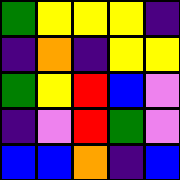[["green", "yellow", "yellow", "yellow", "indigo"], ["indigo", "orange", "indigo", "yellow", "yellow"], ["green", "yellow", "red", "blue", "violet"], ["indigo", "violet", "red", "green", "violet"], ["blue", "blue", "orange", "indigo", "blue"]]